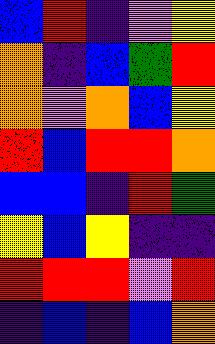[["blue", "red", "indigo", "violet", "yellow"], ["orange", "indigo", "blue", "green", "red"], ["orange", "violet", "orange", "blue", "yellow"], ["red", "blue", "red", "red", "orange"], ["blue", "blue", "indigo", "red", "green"], ["yellow", "blue", "yellow", "indigo", "indigo"], ["red", "red", "red", "violet", "red"], ["indigo", "blue", "indigo", "blue", "orange"]]